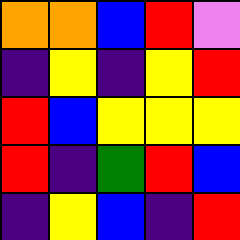[["orange", "orange", "blue", "red", "violet"], ["indigo", "yellow", "indigo", "yellow", "red"], ["red", "blue", "yellow", "yellow", "yellow"], ["red", "indigo", "green", "red", "blue"], ["indigo", "yellow", "blue", "indigo", "red"]]